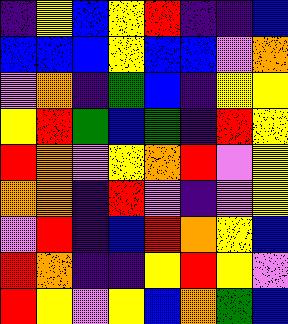[["indigo", "yellow", "blue", "yellow", "red", "indigo", "indigo", "blue"], ["blue", "blue", "blue", "yellow", "blue", "blue", "violet", "orange"], ["violet", "orange", "indigo", "green", "blue", "indigo", "yellow", "yellow"], ["yellow", "red", "green", "blue", "green", "indigo", "red", "yellow"], ["red", "orange", "violet", "yellow", "orange", "red", "violet", "yellow"], ["orange", "orange", "indigo", "red", "violet", "indigo", "violet", "yellow"], ["violet", "red", "indigo", "blue", "red", "orange", "yellow", "blue"], ["red", "orange", "indigo", "indigo", "yellow", "red", "yellow", "violet"], ["red", "yellow", "violet", "yellow", "blue", "orange", "green", "blue"]]